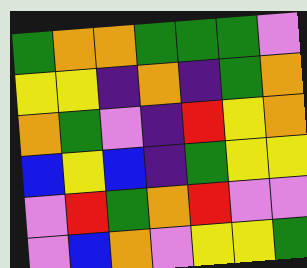[["green", "orange", "orange", "green", "green", "green", "violet"], ["yellow", "yellow", "indigo", "orange", "indigo", "green", "orange"], ["orange", "green", "violet", "indigo", "red", "yellow", "orange"], ["blue", "yellow", "blue", "indigo", "green", "yellow", "yellow"], ["violet", "red", "green", "orange", "red", "violet", "violet"], ["violet", "blue", "orange", "violet", "yellow", "yellow", "green"]]